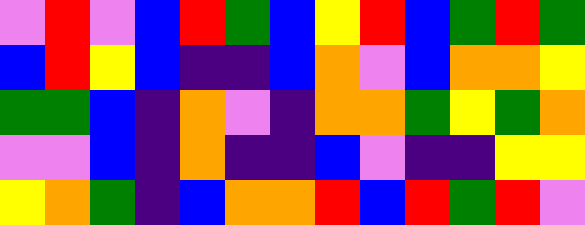[["violet", "red", "violet", "blue", "red", "green", "blue", "yellow", "red", "blue", "green", "red", "green"], ["blue", "red", "yellow", "blue", "indigo", "indigo", "blue", "orange", "violet", "blue", "orange", "orange", "yellow"], ["green", "green", "blue", "indigo", "orange", "violet", "indigo", "orange", "orange", "green", "yellow", "green", "orange"], ["violet", "violet", "blue", "indigo", "orange", "indigo", "indigo", "blue", "violet", "indigo", "indigo", "yellow", "yellow"], ["yellow", "orange", "green", "indigo", "blue", "orange", "orange", "red", "blue", "red", "green", "red", "violet"]]